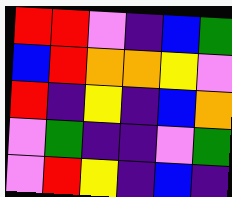[["red", "red", "violet", "indigo", "blue", "green"], ["blue", "red", "orange", "orange", "yellow", "violet"], ["red", "indigo", "yellow", "indigo", "blue", "orange"], ["violet", "green", "indigo", "indigo", "violet", "green"], ["violet", "red", "yellow", "indigo", "blue", "indigo"]]